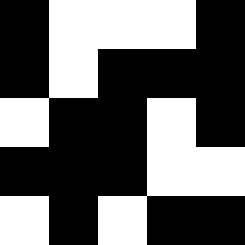[["black", "white", "white", "white", "black"], ["black", "white", "black", "black", "black"], ["white", "black", "black", "white", "black"], ["black", "black", "black", "white", "white"], ["white", "black", "white", "black", "black"]]